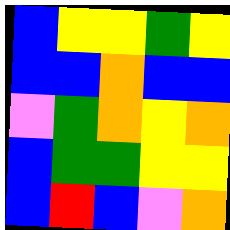[["blue", "yellow", "yellow", "green", "yellow"], ["blue", "blue", "orange", "blue", "blue"], ["violet", "green", "orange", "yellow", "orange"], ["blue", "green", "green", "yellow", "yellow"], ["blue", "red", "blue", "violet", "orange"]]